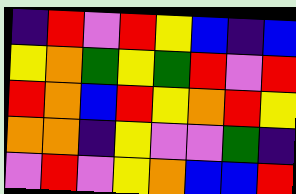[["indigo", "red", "violet", "red", "yellow", "blue", "indigo", "blue"], ["yellow", "orange", "green", "yellow", "green", "red", "violet", "red"], ["red", "orange", "blue", "red", "yellow", "orange", "red", "yellow"], ["orange", "orange", "indigo", "yellow", "violet", "violet", "green", "indigo"], ["violet", "red", "violet", "yellow", "orange", "blue", "blue", "red"]]